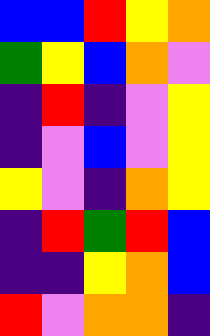[["blue", "blue", "red", "yellow", "orange"], ["green", "yellow", "blue", "orange", "violet"], ["indigo", "red", "indigo", "violet", "yellow"], ["indigo", "violet", "blue", "violet", "yellow"], ["yellow", "violet", "indigo", "orange", "yellow"], ["indigo", "red", "green", "red", "blue"], ["indigo", "indigo", "yellow", "orange", "blue"], ["red", "violet", "orange", "orange", "indigo"]]